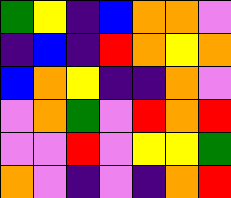[["green", "yellow", "indigo", "blue", "orange", "orange", "violet"], ["indigo", "blue", "indigo", "red", "orange", "yellow", "orange"], ["blue", "orange", "yellow", "indigo", "indigo", "orange", "violet"], ["violet", "orange", "green", "violet", "red", "orange", "red"], ["violet", "violet", "red", "violet", "yellow", "yellow", "green"], ["orange", "violet", "indigo", "violet", "indigo", "orange", "red"]]